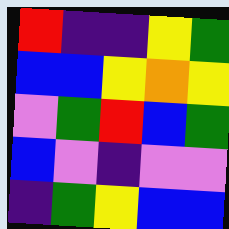[["red", "indigo", "indigo", "yellow", "green"], ["blue", "blue", "yellow", "orange", "yellow"], ["violet", "green", "red", "blue", "green"], ["blue", "violet", "indigo", "violet", "violet"], ["indigo", "green", "yellow", "blue", "blue"]]